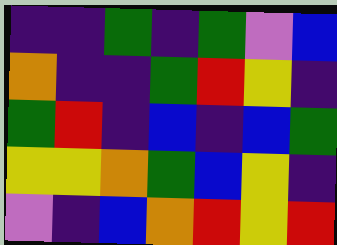[["indigo", "indigo", "green", "indigo", "green", "violet", "blue"], ["orange", "indigo", "indigo", "green", "red", "yellow", "indigo"], ["green", "red", "indigo", "blue", "indigo", "blue", "green"], ["yellow", "yellow", "orange", "green", "blue", "yellow", "indigo"], ["violet", "indigo", "blue", "orange", "red", "yellow", "red"]]